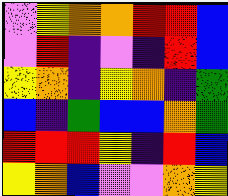[["violet", "yellow", "orange", "orange", "red", "red", "blue"], ["violet", "red", "indigo", "violet", "indigo", "red", "blue"], ["yellow", "orange", "indigo", "yellow", "orange", "indigo", "green"], ["blue", "indigo", "green", "blue", "blue", "orange", "green"], ["red", "red", "red", "yellow", "indigo", "red", "blue"], ["yellow", "orange", "blue", "violet", "violet", "orange", "yellow"]]